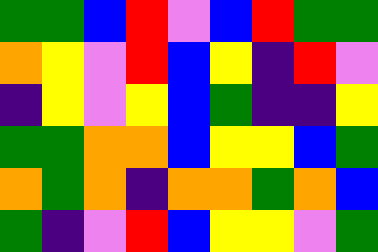[["green", "green", "blue", "red", "violet", "blue", "red", "green", "green"], ["orange", "yellow", "violet", "red", "blue", "yellow", "indigo", "red", "violet"], ["indigo", "yellow", "violet", "yellow", "blue", "green", "indigo", "indigo", "yellow"], ["green", "green", "orange", "orange", "blue", "yellow", "yellow", "blue", "green"], ["orange", "green", "orange", "indigo", "orange", "orange", "green", "orange", "blue"], ["green", "indigo", "violet", "red", "blue", "yellow", "yellow", "violet", "green"]]